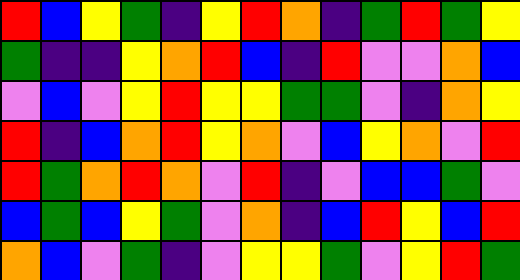[["red", "blue", "yellow", "green", "indigo", "yellow", "red", "orange", "indigo", "green", "red", "green", "yellow"], ["green", "indigo", "indigo", "yellow", "orange", "red", "blue", "indigo", "red", "violet", "violet", "orange", "blue"], ["violet", "blue", "violet", "yellow", "red", "yellow", "yellow", "green", "green", "violet", "indigo", "orange", "yellow"], ["red", "indigo", "blue", "orange", "red", "yellow", "orange", "violet", "blue", "yellow", "orange", "violet", "red"], ["red", "green", "orange", "red", "orange", "violet", "red", "indigo", "violet", "blue", "blue", "green", "violet"], ["blue", "green", "blue", "yellow", "green", "violet", "orange", "indigo", "blue", "red", "yellow", "blue", "red"], ["orange", "blue", "violet", "green", "indigo", "violet", "yellow", "yellow", "green", "violet", "yellow", "red", "green"]]